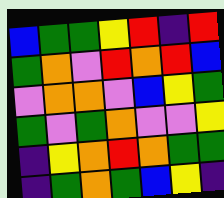[["blue", "green", "green", "yellow", "red", "indigo", "red"], ["green", "orange", "violet", "red", "orange", "red", "blue"], ["violet", "orange", "orange", "violet", "blue", "yellow", "green"], ["green", "violet", "green", "orange", "violet", "violet", "yellow"], ["indigo", "yellow", "orange", "red", "orange", "green", "green"], ["indigo", "green", "orange", "green", "blue", "yellow", "indigo"]]